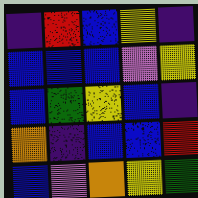[["indigo", "red", "blue", "yellow", "indigo"], ["blue", "blue", "blue", "violet", "yellow"], ["blue", "green", "yellow", "blue", "indigo"], ["orange", "indigo", "blue", "blue", "red"], ["blue", "violet", "orange", "yellow", "green"]]